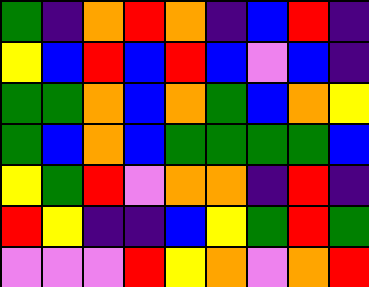[["green", "indigo", "orange", "red", "orange", "indigo", "blue", "red", "indigo"], ["yellow", "blue", "red", "blue", "red", "blue", "violet", "blue", "indigo"], ["green", "green", "orange", "blue", "orange", "green", "blue", "orange", "yellow"], ["green", "blue", "orange", "blue", "green", "green", "green", "green", "blue"], ["yellow", "green", "red", "violet", "orange", "orange", "indigo", "red", "indigo"], ["red", "yellow", "indigo", "indigo", "blue", "yellow", "green", "red", "green"], ["violet", "violet", "violet", "red", "yellow", "orange", "violet", "orange", "red"]]